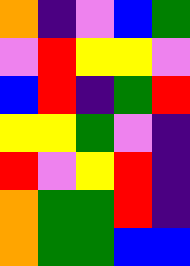[["orange", "indigo", "violet", "blue", "green"], ["violet", "red", "yellow", "yellow", "violet"], ["blue", "red", "indigo", "green", "red"], ["yellow", "yellow", "green", "violet", "indigo"], ["red", "violet", "yellow", "red", "indigo"], ["orange", "green", "green", "red", "indigo"], ["orange", "green", "green", "blue", "blue"]]